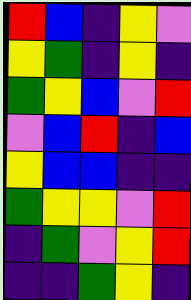[["red", "blue", "indigo", "yellow", "violet"], ["yellow", "green", "indigo", "yellow", "indigo"], ["green", "yellow", "blue", "violet", "red"], ["violet", "blue", "red", "indigo", "blue"], ["yellow", "blue", "blue", "indigo", "indigo"], ["green", "yellow", "yellow", "violet", "red"], ["indigo", "green", "violet", "yellow", "red"], ["indigo", "indigo", "green", "yellow", "indigo"]]